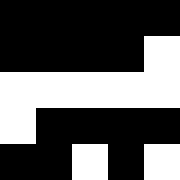[["black", "black", "black", "black", "black"], ["black", "black", "black", "black", "white"], ["white", "white", "white", "white", "white"], ["white", "black", "black", "black", "black"], ["black", "black", "white", "black", "white"]]